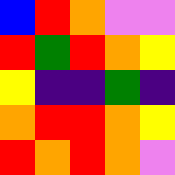[["blue", "red", "orange", "violet", "violet"], ["red", "green", "red", "orange", "yellow"], ["yellow", "indigo", "indigo", "green", "indigo"], ["orange", "red", "red", "orange", "yellow"], ["red", "orange", "red", "orange", "violet"]]